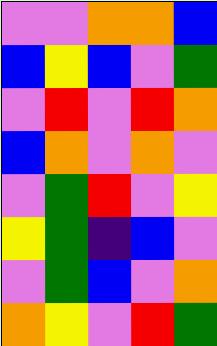[["violet", "violet", "orange", "orange", "blue"], ["blue", "yellow", "blue", "violet", "green"], ["violet", "red", "violet", "red", "orange"], ["blue", "orange", "violet", "orange", "violet"], ["violet", "green", "red", "violet", "yellow"], ["yellow", "green", "indigo", "blue", "violet"], ["violet", "green", "blue", "violet", "orange"], ["orange", "yellow", "violet", "red", "green"]]